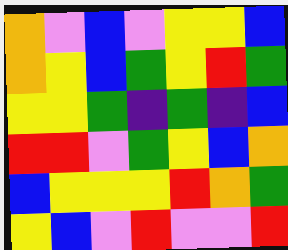[["orange", "violet", "blue", "violet", "yellow", "yellow", "blue"], ["orange", "yellow", "blue", "green", "yellow", "red", "green"], ["yellow", "yellow", "green", "indigo", "green", "indigo", "blue"], ["red", "red", "violet", "green", "yellow", "blue", "orange"], ["blue", "yellow", "yellow", "yellow", "red", "orange", "green"], ["yellow", "blue", "violet", "red", "violet", "violet", "red"]]